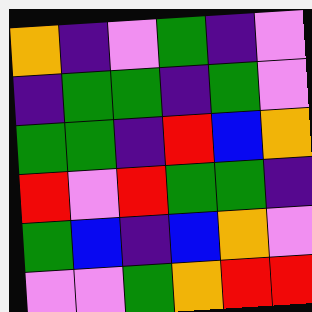[["orange", "indigo", "violet", "green", "indigo", "violet"], ["indigo", "green", "green", "indigo", "green", "violet"], ["green", "green", "indigo", "red", "blue", "orange"], ["red", "violet", "red", "green", "green", "indigo"], ["green", "blue", "indigo", "blue", "orange", "violet"], ["violet", "violet", "green", "orange", "red", "red"]]